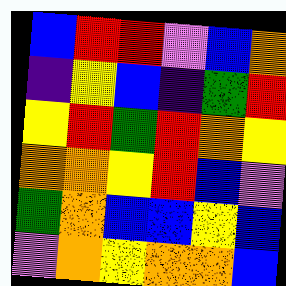[["blue", "red", "red", "violet", "blue", "orange"], ["indigo", "yellow", "blue", "indigo", "green", "red"], ["yellow", "red", "green", "red", "orange", "yellow"], ["orange", "orange", "yellow", "red", "blue", "violet"], ["green", "orange", "blue", "blue", "yellow", "blue"], ["violet", "orange", "yellow", "orange", "orange", "blue"]]